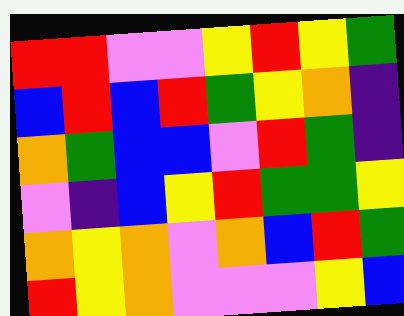[["red", "red", "violet", "violet", "yellow", "red", "yellow", "green"], ["blue", "red", "blue", "red", "green", "yellow", "orange", "indigo"], ["orange", "green", "blue", "blue", "violet", "red", "green", "indigo"], ["violet", "indigo", "blue", "yellow", "red", "green", "green", "yellow"], ["orange", "yellow", "orange", "violet", "orange", "blue", "red", "green"], ["red", "yellow", "orange", "violet", "violet", "violet", "yellow", "blue"]]